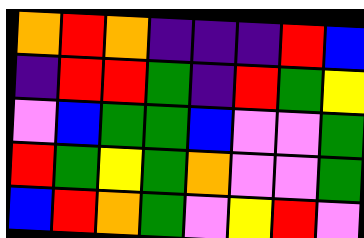[["orange", "red", "orange", "indigo", "indigo", "indigo", "red", "blue"], ["indigo", "red", "red", "green", "indigo", "red", "green", "yellow"], ["violet", "blue", "green", "green", "blue", "violet", "violet", "green"], ["red", "green", "yellow", "green", "orange", "violet", "violet", "green"], ["blue", "red", "orange", "green", "violet", "yellow", "red", "violet"]]